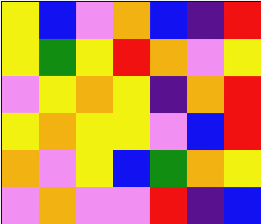[["yellow", "blue", "violet", "orange", "blue", "indigo", "red"], ["yellow", "green", "yellow", "red", "orange", "violet", "yellow"], ["violet", "yellow", "orange", "yellow", "indigo", "orange", "red"], ["yellow", "orange", "yellow", "yellow", "violet", "blue", "red"], ["orange", "violet", "yellow", "blue", "green", "orange", "yellow"], ["violet", "orange", "violet", "violet", "red", "indigo", "blue"]]